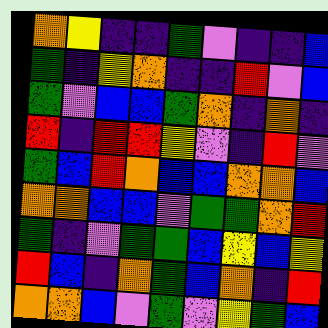[["orange", "yellow", "indigo", "indigo", "green", "violet", "indigo", "indigo", "blue"], ["green", "indigo", "yellow", "orange", "indigo", "indigo", "red", "violet", "blue"], ["green", "violet", "blue", "blue", "green", "orange", "indigo", "orange", "indigo"], ["red", "indigo", "red", "red", "yellow", "violet", "indigo", "red", "violet"], ["green", "blue", "red", "orange", "blue", "blue", "orange", "orange", "blue"], ["orange", "orange", "blue", "blue", "violet", "green", "green", "orange", "red"], ["green", "indigo", "violet", "green", "green", "blue", "yellow", "blue", "yellow"], ["red", "blue", "indigo", "orange", "green", "blue", "orange", "indigo", "red"], ["orange", "orange", "blue", "violet", "green", "violet", "yellow", "green", "blue"]]